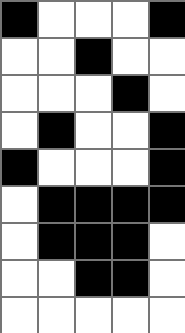[["black", "white", "white", "white", "black"], ["white", "white", "black", "white", "white"], ["white", "white", "white", "black", "white"], ["white", "black", "white", "white", "black"], ["black", "white", "white", "white", "black"], ["white", "black", "black", "black", "black"], ["white", "black", "black", "black", "white"], ["white", "white", "black", "black", "white"], ["white", "white", "white", "white", "white"]]